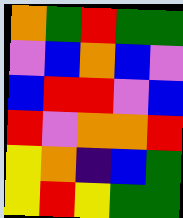[["orange", "green", "red", "green", "green"], ["violet", "blue", "orange", "blue", "violet"], ["blue", "red", "red", "violet", "blue"], ["red", "violet", "orange", "orange", "red"], ["yellow", "orange", "indigo", "blue", "green"], ["yellow", "red", "yellow", "green", "green"]]